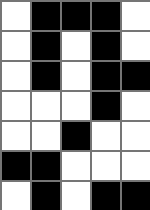[["white", "black", "black", "black", "white"], ["white", "black", "white", "black", "white"], ["white", "black", "white", "black", "black"], ["white", "white", "white", "black", "white"], ["white", "white", "black", "white", "white"], ["black", "black", "white", "white", "white"], ["white", "black", "white", "black", "black"]]